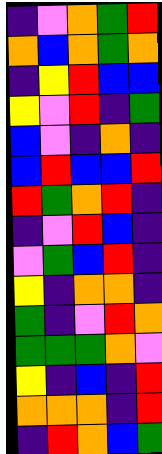[["indigo", "violet", "orange", "green", "red"], ["orange", "blue", "orange", "green", "orange"], ["indigo", "yellow", "red", "blue", "blue"], ["yellow", "violet", "red", "indigo", "green"], ["blue", "violet", "indigo", "orange", "indigo"], ["blue", "red", "blue", "blue", "red"], ["red", "green", "orange", "red", "indigo"], ["indigo", "violet", "red", "blue", "indigo"], ["violet", "green", "blue", "red", "indigo"], ["yellow", "indigo", "orange", "orange", "indigo"], ["green", "indigo", "violet", "red", "orange"], ["green", "green", "green", "orange", "violet"], ["yellow", "indigo", "blue", "indigo", "red"], ["orange", "orange", "orange", "indigo", "red"], ["indigo", "red", "orange", "blue", "green"]]